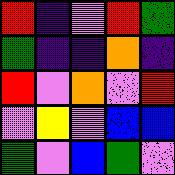[["red", "indigo", "violet", "red", "green"], ["green", "indigo", "indigo", "orange", "indigo"], ["red", "violet", "orange", "violet", "red"], ["violet", "yellow", "violet", "blue", "blue"], ["green", "violet", "blue", "green", "violet"]]